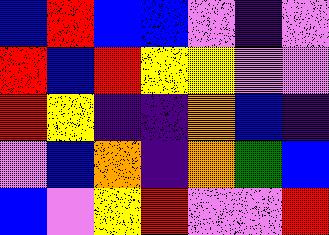[["blue", "red", "blue", "blue", "violet", "indigo", "violet"], ["red", "blue", "red", "yellow", "yellow", "violet", "violet"], ["red", "yellow", "indigo", "indigo", "orange", "blue", "indigo"], ["violet", "blue", "orange", "indigo", "orange", "green", "blue"], ["blue", "violet", "yellow", "red", "violet", "violet", "red"]]